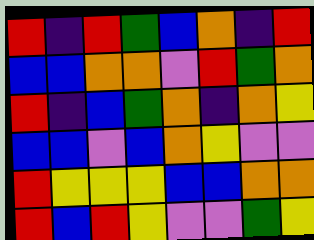[["red", "indigo", "red", "green", "blue", "orange", "indigo", "red"], ["blue", "blue", "orange", "orange", "violet", "red", "green", "orange"], ["red", "indigo", "blue", "green", "orange", "indigo", "orange", "yellow"], ["blue", "blue", "violet", "blue", "orange", "yellow", "violet", "violet"], ["red", "yellow", "yellow", "yellow", "blue", "blue", "orange", "orange"], ["red", "blue", "red", "yellow", "violet", "violet", "green", "yellow"]]